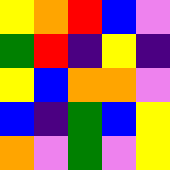[["yellow", "orange", "red", "blue", "violet"], ["green", "red", "indigo", "yellow", "indigo"], ["yellow", "blue", "orange", "orange", "violet"], ["blue", "indigo", "green", "blue", "yellow"], ["orange", "violet", "green", "violet", "yellow"]]